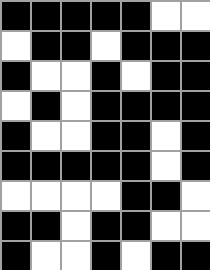[["black", "black", "black", "black", "black", "white", "white"], ["white", "black", "black", "white", "black", "black", "black"], ["black", "white", "white", "black", "white", "black", "black"], ["white", "black", "white", "black", "black", "black", "black"], ["black", "white", "white", "black", "black", "white", "black"], ["black", "black", "black", "black", "black", "white", "black"], ["white", "white", "white", "white", "black", "black", "white"], ["black", "black", "white", "black", "black", "white", "white"], ["black", "white", "white", "black", "white", "black", "black"]]